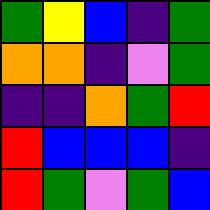[["green", "yellow", "blue", "indigo", "green"], ["orange", "orange", "indigo", "violet", "green"], ["indigo", "indigo", "orange", "green", "red"], ["red", "blue", "blue", "blue", "indigo"], ["red", "green", "violet", "green", "blue"]]